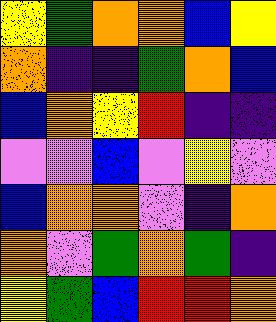[["yellow", "green", "orange", "orange", "blue", "yellow"], ["orange", "indigo", "indigo", "green", "orange", "blue"], ["blue", "orange", "yellow", "red", "indigo", "indigo"], ["violet", "violet", "blue", "violet", "yellow", "violet"], ["blue", "orange", "orange", "violet", "indigo", "orange"], ["orange", "violet", "green", "orange", "green", "indigo"], ["yellow", "green", "blue", "red", "red", "orange"]]